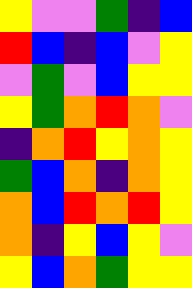[["yellow", "violet", "violet", "green", "indigo", "blue"], ["red", "blue", "indigo", "blue", "violet", "yellow"], ["violet", "green", "violet", "blue", "yellow", "yellow"], ["yellow", "green", "orange", "red", "orange", "violet"], ["indigo", "orange", "red", "yellow", "orange", "yellow"], ["green", "blue", "orange", "indigo", "orange", "yellow"], ["orange", "blue", "red", "orange", "red", "yellow"], ["orange", "indigo", "yellow", "blue", "yellow", "violet"], ["yellow", "blue", "orange", "green", "yellow", "yellow"]]